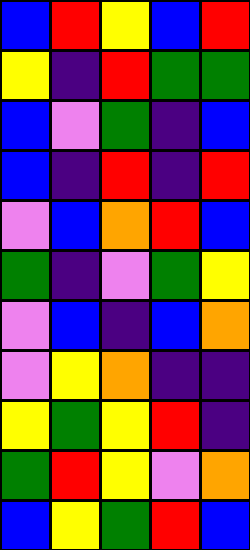[["blue", "red", "yellow", "blue", "red"], ["yellow", "indigo", "red", "green", "green"], ["blue", "violet", "green", "indigo", "blue"], ["blue", "indigo", "red", "indigo", "red"], ["violet", "blue", "orange", "red", "blue"], ["green", "indigo", "violet", "green", "yellow"], ["violet", "blue", "indigo", "blue", "orange"], ["violet", "yellow", "orange", "indigo", "indigo"], ["yellow", "green", "yellow", "red", "indigo"], ["green", "red", "yellow", "violet", "orange"], ["blue", "yellow", "green", "red", "blue"]]